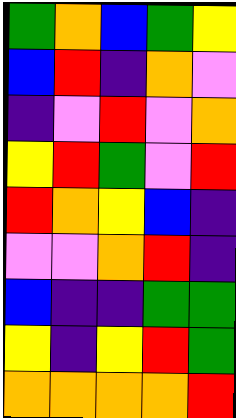[["green", "orange", "blue", "green", "yellow"], ["blue", "red", "indigo", "orange", "violet"], ["indigo", "violet", "red", "violet", "orange"], ["yellow", "red", "green", "violet", "red"], ["red", "orange", "yellow", "blue", "indigo"], ["violet", "violet", "orange", "red", "indigo"], ["blue", "indigo", "indigo", "green", "green"], ["yellow", "indigo", "yellow", "red", "green"], ["orange", "orange", "orange", "orange", "red"]]